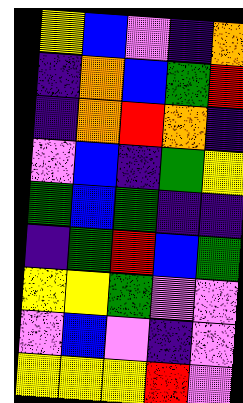[["yellow", "blue", "violet", "indigo", "orange"], ["indigo", "orange", "blue", "green", "red"], ["indigo", "orange", "red", "orange", "indigo"], ["violet", "blue", "indigo", "green", "yellow"], ["green", "blue", "green", "indigo", "indigo"], ["indigo", "green", "red", "blue", "green"], ["yellow", "yellow", "green", "violet", "violet"], ["violet", "blue", "violet", "indigo", "violet"], ["yellow", "yellow", "yellow", "red", "violet"]]